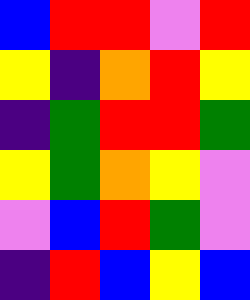[["blue", "red", "red", "violet", "red"], ["yellow", "indigo", "orange", "red", "yellow"], ["indigo", "green", "red", "red", "green"], ["yellow", "green", "orange", "yellow", "violet"], ["violet", "blue", "red", "green", "violet"], ["indigo", "red", "blue", "yellow", "blue"]]